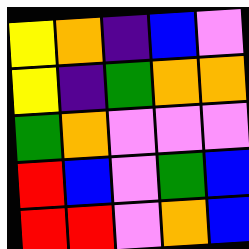[["yellow", "orange", "indigo", "blue", "violet"], ["yellow", "indigo", "green", "orange", "orange"], ["green", "orange", "violet", "violet", "violet"], ["red", "blue", "violet", "green", "blue"], ["red", "red", "violet", "orange", "blue"]]